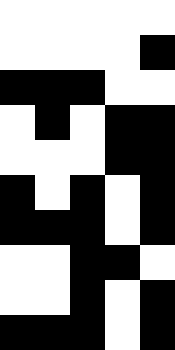[["white", "white", "white", "white", "white"], ["white", "white", "white", "white", "black"], ["black", "black", "black", "white", "white"], ["white", "black", "white", "black", "black"], ["white", "white", "white", "black", "black"], ["black", "white", "black", "white", "black"], ["black", "black", "black", "white", "black"], ["white", "white", "black", "black", "white"], ["white", "white", "black", "white", "black"], ["black", "black", "black", "white", "black"]]